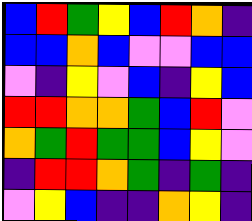[["blue", "red", "green", "yellow", "blue", "red", "orange", "indigo"], ["blue", "blue", "orange", "blue", "violet", "violet", "blue", "blue"], ["violet", "indigo", "yellow", "violet", "blue", "indigo", "yellow", "blue"], ["red", "red", "orange", "orange", "green", "blue", "red", "violet"], ["orange", "green", "red", "green", "green", "blue", "yellow", "violet"], ["indigo", "red", "red", "orange", "green", "indigo", "green", "indigo"], ["violet", "yellow", "blue", "indigo", "indigo", "orange", "yellow", "indigo"]]